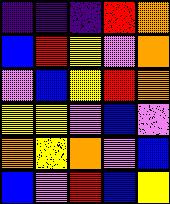[["indigo", "indigo", "indigo", "red", "orange"], ["blue", "red", "yellow", "violet", "orange"], ["violet", "blue", "yellow", "red", "orange"], ["yellow", "yellow", "violet", "blue", "violet"], ["orange", "yellow", "orange", "violet", "blue"], ["blue", "violet", "red", "blue", "yellow"]]